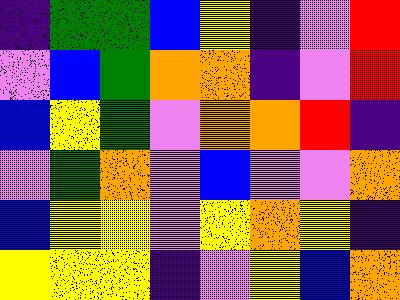[["indigo", "green", "green", "blue", "yellow", "indigo", "violet", "red"], ["violet", "blue", "green", "orange", "orange", "indigo", "violet", "red"], ["blue", "yellow", "green", "violet", "orange", "orange", "red", "indigo"], ["violet", "green", "orange", "violet", "blue", "violet", "violet", "orange"], ["blue", "yellow", "yellow", "violet", "yellow", "orange", "yellow", "indigo"], ["yellow", "yellow", "yellow", "indigo", "violet", "yellow", "blue", "orange"]]